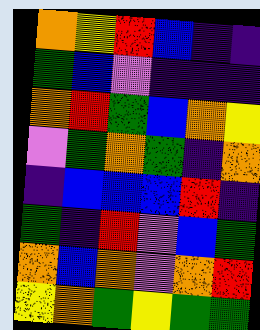[["orange", "yellow", "red", "blue", "indigo", "indigo"], ["green", "blue", "violet", "indigo", "indigo", "indigo"], ["orange", "red", "green", "blue", "orange", "yellow"], ["violet", "green", "orange", "green", "indigo", "orange"], ["indigo", "blue", "blue", "blue", "red", "indigo"], ["green", "indigo", "red", "violet", "blue", "green"], ["orange", "blue", "orange", "violet", "orange", "red"], ["yellow", "orange", "green", "yellow", "green", "green"]]